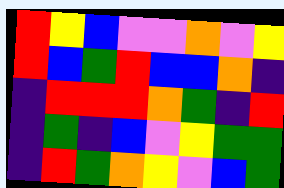[["red", "yellow", "blue", "violet", "violet", "orange", "violet", "yellow"], ["red", "blue", "green", "red", "blue", "blue", "orange", "indigo"], ["indigo", "red", "red", "red", "orange", "green", "indigo", "red"], ["indigo", "green", "indigo", "blue", "violet", "yellow", "green", "green"], ["indigo", "red", "green", "orange", "yellow", "violet", "blue", "green"]]